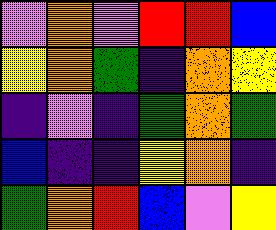[["violet", "orange", "violet", "red", "red", "blue"], ["yellow", "orange", "green", "indigo", "orange", "yellow"], ["indigo", "violet", "indigo", "green", "orange", "green"], ["blue", "indigo", "indigo", "yellow", "orange", "indigo"], ["green", "orange", "red", "blue", "violet", "yellow"]]